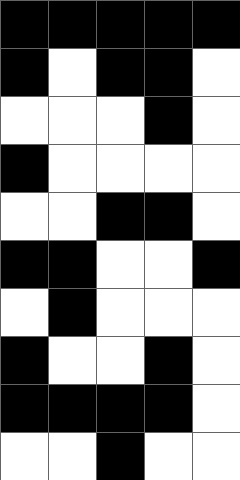[["black", "black", "black", "black", "black"], ["black", "white", "black", "black", "white"], ["white", "white", "white", "black", "white"], ["black", "white", "white", "white", "white"], ["white", "white", "black", "black", "white"], ["black", "black", "white", "white", "black"], ["white", "black", "white", "white", "white"], ["black", "white", "white", "black", "white"], ["black", "black", "black", "black", "white"], ["white", "white", "black", "white", "white"]]